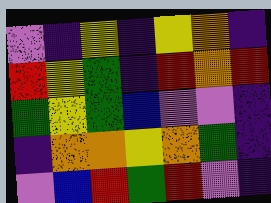[["violet", "indigo", "yellow", "indigo", "yellow", "orange", "indigo"], ["red", "yellow", "green", "indigo", "red", "orange", "red"], ["green", "yellow", "green", "blue", "violet", "violet", "indigo"], ["indigo", "orange", "orange", "yellow", "orange", "green", "indigo"], ["violet", "blue", "red", "green", "red", "violet", "indigo"]]